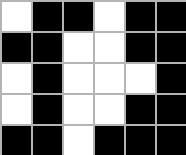[["white", "black", "black", "white", "black", "black"], ["black", "black", "white", "white", "black", "black"], ["white", "black", "white", "white", "white", "black"], ["white", "black", "white", "white", "black", "black"], ["black", "black", "white", "black", "black", "black"]]